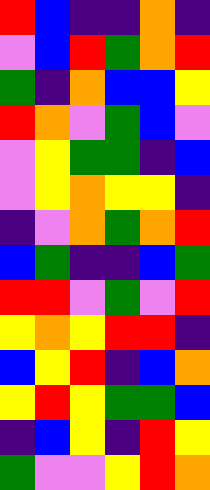[["red", "blue", "indigo", "indigo", "orange", "indigo"], ["violet", "blue", "red", "green", "orange", "red"], ["green", "indigo", "orange", "blue", "blue", "yellow"], ["red", "orange", "violet", "green", "blue", "violet"], ["violet", "yellow", "green", "green", "indigo", "blue"], ["violet", "yellow", "orange", "yellow", "yellow", "indigo"], ["indigo", "violet", "orange", "green", "orange", "red"], ["blue", "green", "indigo", "indigo", "blue", "green"], ["red", "red", "violet", "green", "violet", "red"], ["yellow", "orange", "yellow", "red", "red", "indigo"], ["blue", "yellow", "red", "indigo", "blue", "orange"], ["yellow", "red", "yellow", "green", "green", "blue"], ["indigo", "blue", "yellow", "indigo", "red", "yellow"], ["green", "violet", "violet", "yellow", "red", "orange"]]